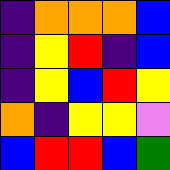[["indigo", "orange", "orange", "orange", "blue"], ["indigo", "yellow", "red", "indigo", "blue"], ["indigo", "yellow", "blue", "red", "yellow"], ["orange", "indigo", "yellow", "yellow", "violet"], ["blue", "red", "red", "blue", "green"]]